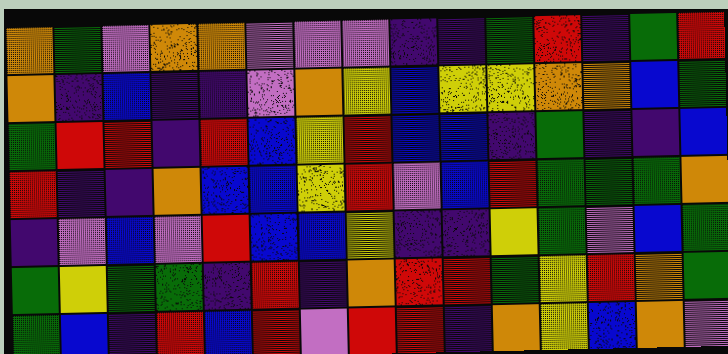[["orange", "green", "violet", "orange", "orange", "violet", "violet", "violet", "indigo", "indigo", "green", "red", "indigo", "green", "red"], ["orange", "indigo", "blue", "indigo", "indigo", "violet", "orange", "yellow", "blue", "yellow", "yellow", "orange", "orange", "blue", "green"], ["green", "red", "red", "indigo", "red", "blue", "yellow", "red", "blue", "blue", "indigo", "green", "indigo", "indigo", "blue"], ["red", "indigo", "indigo", "orange", "blue", "blue", "yellow", "red", "violet", "blue", "red", "green", "green", "green", "orange"], ["indigo", "violet", "blue", "violet", "red", "blue", "blue", "yellow", "indigo", "indigo", "yellow", "green", "violet", "blue", "green"], ["green", "yellow", "green", "green", "indigo", "red", "indigo", "orange", "red", "red", "green", "yellow", "red", "orange", "green"], ["green", "blue", "indigo", "red", "blue", "red", "violet", "red", "red", "indigo", "orange", "yellow", "blue", "orange", "violet"]]